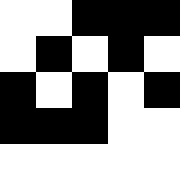[["white", "white", "black", "black", "black"], ["white", "black", "white", "black", "white"], ["black", "white", "black", "white", "black"], ["black", "black", "black", "white", "white"], ["white", "white", "white", "white", "white"]]